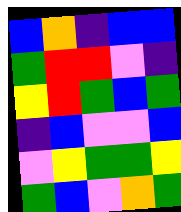[["blue", "orange", "indigo", "blue", "blue"], ["green", "red", "red", "violet", "indigo"], ["yellow", "red", "green", "blue", "green"], ["indigo", "blue", "violet", "violet", "blue"], ["violet", "yellow", "green", "green", "yellow"], ["green", "blue", "violet", "orange", "green"]]